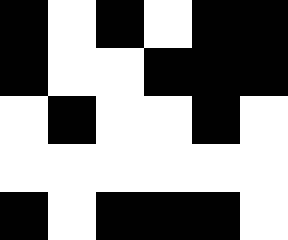[["black", "white", "black", "white", "black", "black"], ["black", "white", "white", "black", "black", "black"], ["white", "black", "white", "white", "black", "white"], ["white", "white", "white", "white", "white", "white"], ["black", "white", "black", "black", "black", "white"]]